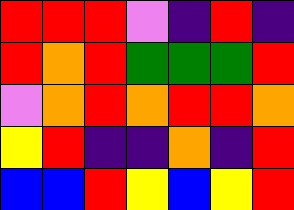[["red", "red", "red", "violet", "indigo", "red", "indigo"], ["red", "orange", "red", "green", "green", "green", "red"], ["violet", "orange", "red", "orange", "red", "red", "orange"], ["yellow", "red", "indigo", "indigo", "orange", "indigo", "red"], ["blue", "blue", "red", "yellow", "blue", "yellow", "red"]]